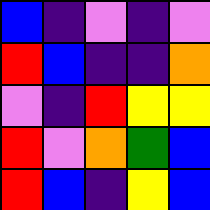[["blue", "indigo", "violet", "indigo", "violet"], ["red", "blue", "indigo", "indigo", "orange"], ["violet", "indigo", "red", "yellow", "yellow"], ["red", "violet", "orange", "green", "blue"], ["red", "blue", "indigo", "yellow", "blue"]]